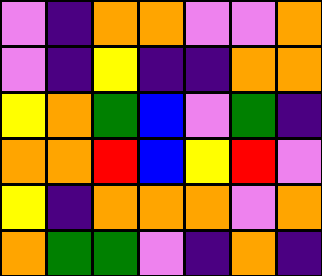[["violet", "indigo", "orange", "orange", "violet", "violet", "orange"], ["violet", "indigo", "yellow", "indigo", "indigo", "orange", "orange"], ["yellow", "orange", "green", "blue", "violet", "green", "indigo"], ["orange", "orange", "red", "blue", "yellow", "red", "violet"], ["yellow", "indigo", "orange", "orange", "orange", "violet", "orange"], ["orange", "green", "green", "violet", "indigo", "orange", "indigo"]]